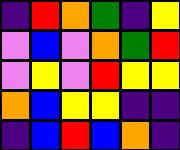[["indigo", "red", "orange", "green", "indigo", "yellow"], ["violet", "blue", "violet", "orange", "green", "red"], ["violet", "yellow", "violet", "red", "yellow", "yellow"], ["orange", "blue", "yellow", "yellow", "indigo", "indigo"], ["indigo", "blue", "red", "blue", "orange", "indigo"]]